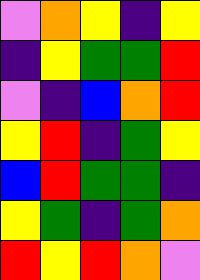[["violet", "orange", "yellow", "indigo", "yellow"], ["indigo", "yellow", "green", "green", "red"], ["violet", "indigo", "blue", "orange", "red"], ["yellow", "red", "indigo", "green", "yellow"], ["blue", "red", "green", "green", "indigo"], ["yellow", "green", "indigo", "green", "orange"], ["red", "yellow", "red", "orange", "violet"]]